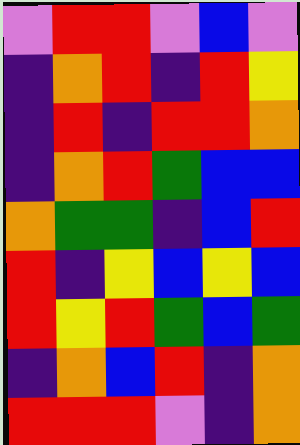[["violet", "red", "red", "violet", "blue", "violet"], ["indigo", "orange", "red", "indigo", "red", "yellow"], ["indigo", "red", "indigo", "red", "red", "orange"], ["indigo", "orange", "red", "green", "blue", "blue"], ["orange", "green", "green", "indigo", "blue", "red"], ["red", "indigo", "yellow", "blue", "yellow", "blue"], ["red", "yellow", "red", "green", "blue", "green"], ["indigo", "orange", "blue", "red", "indigo", "orange"], ["red", "red", "red", "violet", "indigo", "orange"]]